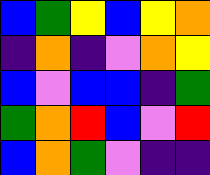[["blue", "green", "yellow", "blue", "yellow", "orange"], ["indigo", "orange", "indigo", "violet", "orange", "yellow"], ["blue", "violet", "blue", "blue", "indigo", "green"], ["green", "orange", "red", "blue", "violet", "red"], ["blue", "orange", "green", "violet", "indigo", "indigo"]]